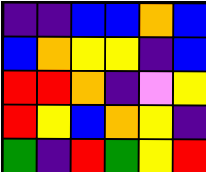[["indigo", "indigo", "blue", "blue", "orange", "blue"], ["blue", "orange", "yellow", "yellow", "indigo", "blue"], ["red", "red", "orange", "indigo", "violet", "yellow"], ["red", "yellow", "blue", "orange", "yellow", "indigo"], ["green", "indigo", "red", "green", "yellow", "red"]]